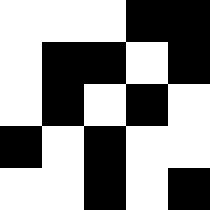[["white", "white", "white", "black", "black"], ["white", "black", "black", "white", "black"], ["white", "black", "white", "black", "white"], ["black", "white", "black", "white", "white"], ["white", "white", "black", "white", "black"]]